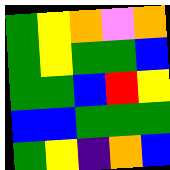[["green", "yellow", "orange", "violet", "orange"], ["green", "yellow", "green", "green", "blue"], ["green", "green", "blue", "red", "yellow"], ["blue", "blue", "green", "green", "green"], ["green", "yellow", "indigo", "orange", "blue"]]